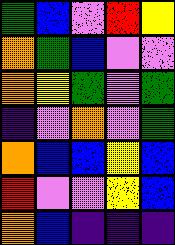[["green", "blue", "violet", "red", "yellow"], ["orange", "green", "blue", "violet", "violet"], ["orange", "yellow", "green", "violet", "green"], ["indigo", "violet", "orange", "violet", "green"], ["orange", "blue", "blue", "yellow", "blue"], ["red", "violet", "violet", "yellow", "blue"], ["orange", "blue", "indigo", "indigo", "indigo"]]